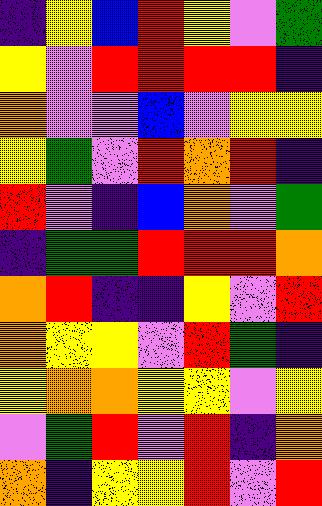[["indigo", "yellow", "blue", "red", "yellow", "violet", "green"], ["yellow", "violet", "red", "red", "red", "red", "indigo"], ["orange", "violet", "violet", "blue", "violet", "yellow", "yellow"], ["yellow", "green", "violet", "red", "orange", "red", "indigo"], ["red", "violet", "indigo", "blue", "orange", "violet", "green"], ["indigo", "green", "green", "red", "red", "red", "orange"], ["orange", "red", "indigo", "indigo", "yellow", "violet", "red"], ["orange", "yellow", "yellow", "violet", "red", "green", "indigo"], ["yellow", "orange", "orange", "yellow", "yellow", "violet", "yellow"], ["violet", "green", "red", "violet", "red", "indigo", "orange"], ["orange", "indigo", "yellow", "yellow", "red", "violet", "red"]]